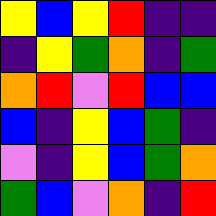[["yellow", "blue", "yellow", "red", "indigo", "indigo"], ["indigo", "yellow", "green", "orange", "indigo", "green"], ["orange", "red", "violet", "red", "blue", "blue"], ["blue", "indigo", "yellow", "blue", "green", "indigo"], ["violet", "indigo", "yellow", "blue", "green", "orange"], ["green", "blue", "violet", "orange", "indigo", "red"]]